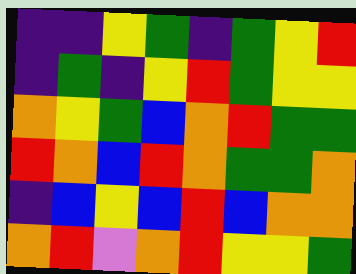[["indigo", "indigo", "yellow", "green", "indigo", "green", "yellow", "red"], ["indigo", "green", "indigo", "yellow", "red", "green", "yellow", "yellow"], ["orange", "yellow", "green", "blue", "orange", "red", "green", "green"], ["red", "orange", "blue", "red", "orange", "green", "green", "orange"], ["indigo", "blue", "yellow", "blue", "red", "blue", "orange", "orange"], ["orange", "red", "violet", "orange", "red", "yellow", "yellow", "green"]]